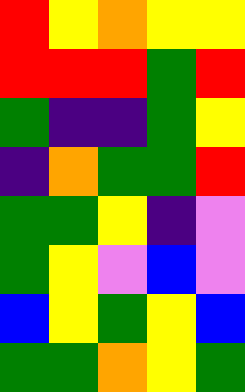[["red", "yellow", "orange", "yellow", "yellow"], ["red", "red", "red", "green", "red"], ["green", "indigo", "indigo", "green", "yellow"], ["indigo", "orange", "green", "green", "red"], ["green", "green", "yellow", "indigo", "violet"], ["green", "yellow", "violet", "blue", "violet"], ["blue", "yellow", "green", "yellow", "blue"], ["green", "green", "orange", "yellow", "green"]]